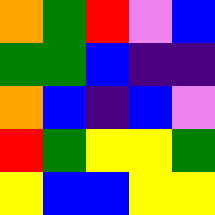[["orange", "green", "red", "violet", "blue"], ["green", "green", "blue", "indigo", "indigo"], ["orange", "blue", "indigo", "blue", "violet"], ["red", "green", "yellow", "yellow", "green"], ["yellow", "blue", "blue", "yellow", "yellow"]]